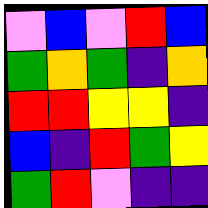[["violet", "blue", "violet", "red", "blue"], ["green", "orange", "green", "indigo", "orange"], ["red", "red", "yellow", "yellow", "indigo"], ["blue", "indigo", "red", "green", "yellow"], ["green", "red", "violet", "indigo", "indigo"]]